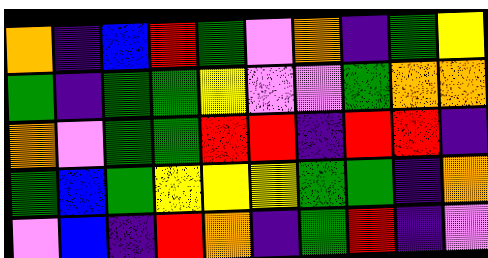[["orange", "indigo", "blue", "red", "green", "violet", "orange", "indigo", "green", "yellow"], ["green", "indigo", "green", "green", "yellow", "violet", "violet", "green", "orange", "orange"], ["orange", "violet", "green", "green", "red", "red", "indigo", "red", "red", "indigo"], ["green", "blue", "green", "yellow", "yellow", "yellow", "green", "green", "indigo", "orange"], ["violet", "blue", "indigo", "red", "orange", "indigo", "green", "red", "indigo", "violet"]]